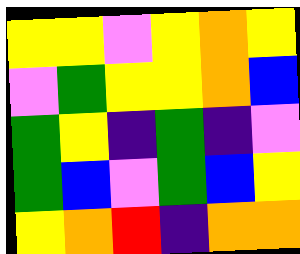[["yellow", "yellow", "violet", "yellow", "orange", "yellow"], ["violet", "green", "yellow", "yellow", "orange", "blue"], ["green", "yellow", "indigo", "green", "indigo", "violet"], ["green", "blue", "violet", "green", "blue", "yellow"], ["yellow", "orange", "red", "indigo", "orange", "orange"]]